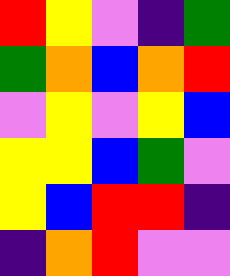[["red", "yellow", "violet", "indigo", "green"], ["green", "orange", "blue", "orange", "red"], ["violet", "yellow", "violet", "yellow", "blue"], ["yellow", "yellow", "blue", "green", "violet"], ["yellow", "blue", "red", "red", "indigo"], ["indigo", "orange", "red", "violet", "violet"]]